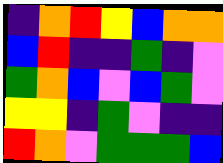[["indigo", "orange", "red", "yellow", "blue", "orange", "orange"], ["blue", "red", "indigo", "indigo", "green", "indigo", "violet"], ["green", "orange", "blue", "violet", "blue", "green", "violet"], ["yellow", "yellow", "indigo", "green", "violet", "indigo", "indigo"], ["red", "orange", "violet", "green", "green", "green", "blue"]]